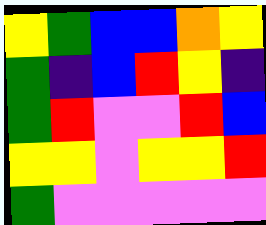[["yellow", "green", "blue", "blue", "orange", "yellow"], ["green", "indigo", "blue", "red", "yellow", "indigo"], ["green", "red", "violet", "violet", "red", "blue"], ["yellow", "yellow", "violet", "yellow", "yellow", "red"], ["green", "violet", "violet", "violet", "violet", "violet"]]